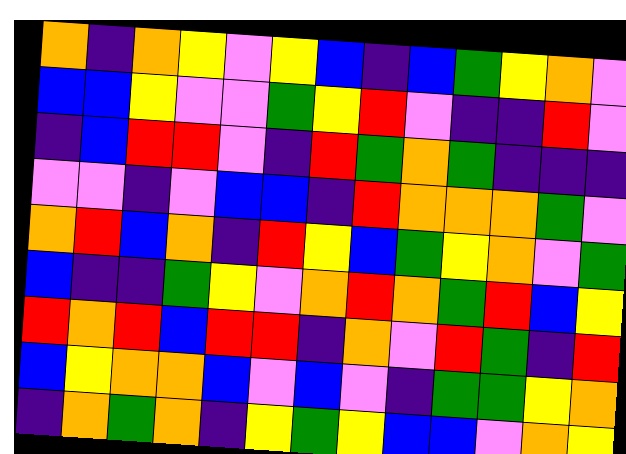[["orange", "indigo", "orange", "yellow", "violet", "yellow", "blue", "indigo", "blue", "green", "yellow", "orange", "violet"], ["blue", "blue", "yellow", "violet", "violet", "green", "yellow", "red", "violet", "indigo", "indigo", "red", "violet"], ["indigo", "blue", "red", "red", "violet", "indigo", "red", "green", "orange", "green", "indigo", "indigo", "indigo"], ["violet", "violet", "indigo", "violet", "blue", "blue", "indigo", "red", "orange", "orange", "orange", "green", "violet"], ["orange", "red", "blue", "orange", "indigo", "red", "yellow", "blue", "green", "yellow", "orange", "violet", "green"], ["blue", "indigo", "indigo", "green", "yellow", "violet", "orange", "red", "orange", "green", "red", "blue", "yellow"], ["red", "orange", "red", "blue", "red", "red", "indigo", "orange", "violet", "red", "green", "indigo", "red"], ["blue", "yellow", "orange", "orange", "blue", "violet", "blue", "violet", "indigo", "green", "green", "yellow", "orange"], ["indigo", "orange", "green", "orange", "indigo", "yellow", "green", "yellow", "blue", "blue", "violet", "orange", "yellow"]]